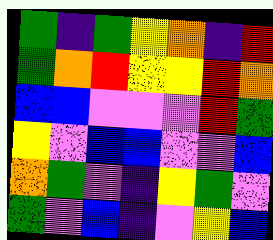[["green", "indigo", "green", "yellow", "orange", "indigo", "red"], ["green", "orange", "red", "yellow", "yellow", "red", "orange"], ["blue", "blue", "violet", "violet", "violet", "red", "green"], ["yellow", "violet", "blue", "blue", "violet", "violet", "blue"], ["orange", "green", "violet", "indigo", "yellow", "green", "violet"], ["green", "violet", "blue", "indigo", "violet", "yellow", "blue"]]